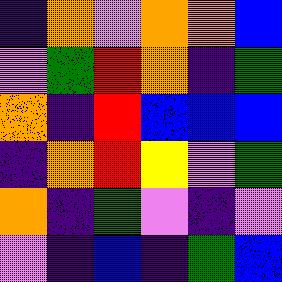[["indigo", "orange", "violet", "orange", "orange", "blue"], ["violet", "green", "red", "orange", "indigo", "green"], ["orange", "indigo", "red", "blue", "blue", "blue"], ["indigo", "orange", "red", "yellow", "violet", "green"], ["orange", "indigo", "green", "violet", "indigo", "violet"], ["violet", "indigo", "blue", "indigo", "green", "blue"]]